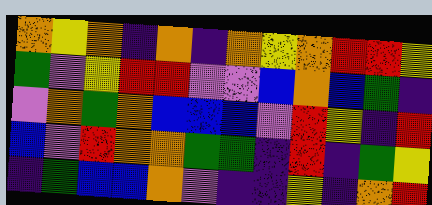[["orange", "yellow", "orange", "indigo", "orange", "indigo", "orange", "yellow", "orange", "red", "red", "yellow"], ["green", "violet", "yellow", "red", "red", "violet", "violet", "blue", "orange", "blue", "green", "indigo"], ["violet", "orange", "green", "orange", "blue", "blue", "blue", "violet", "red", "yellow", "indigo", "red"], ["blue", "violet", "red", "orange", "orange", "green", "green", "indigo", "red", "indigo", "green", "yellow"], ["indigo", "green", "blue", "blue", "orange", "violet", "indigo", "indigo", "yellow", "indigo", "orange", "red"]]